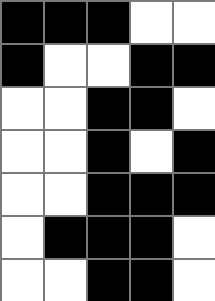[["black", "black", "black", "white", "white"], ["black", "white", "white", "black", "black"], ["white", "white", "black", "black", "white"], ["white", "white", "black", "white", "black"], ["white", "white", "black", "black", "black"], ["white", "black", "black", "black", "white"], ["white", "white", "black", "black", "white"]]